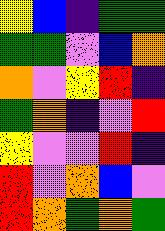[["yellow", "blue", "indigo", "green", "green"], ["green", "green", "violet", "blue", "orange"], ["orange", "violet", "yellow", "red", "indigo"], ["green", "orange", "indigo", "violet", "red"], ["yellow", "violet", "violet", "red", "indigo"], ["red", "violet", "orange", "blue", "violet"], ["red", "orange", "green", "orange", "green"]]